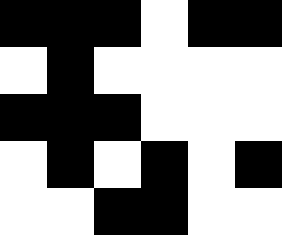[["black", "black", "black", "white", "black", "black"], ["white", "black", "white", "white", "white", "white"], ["black", "black", "black", "white", "white", "white"], ["white", "black", "white", "black", "white", "black"], ["white", "white", "black", "black", "white", "white"]]